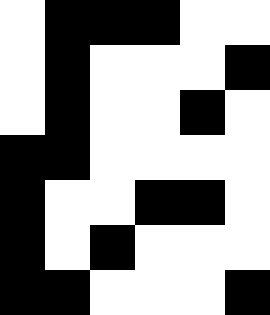[["white", "black", "black", "black", "white", "white"], ["white", "black", "white", "white", "white", "black"], ["white", "black", "white", "white", "black", "white"], ["black", "black", "white", "white", "white", "white"], ["black", "white", "white", "black", "black", "white"], ["black", "white", "black", "white", "white", "white"], ["black", "black", "white", "white", "white", "black"]]